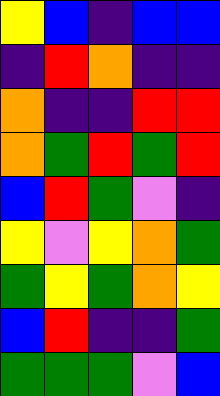[["yellow", "blue", "indigo", "blue", "blue"], ["indigo", "red", "orange", "indigo", "indigo"], ["orange", "indigo", "indigo", "red", "red"], ["orange", "green", "red", "green", "red"], ["blue", "red", "green", "violet", "indigo"], ["yellow", "violet", "yellow", "orange", "green"], ["green", "yellow", "green", "orange", "yellow"], ["blue", "red", "indigo", "indigo", "green"], ["green", "green", "green", "violet", "blue"]]